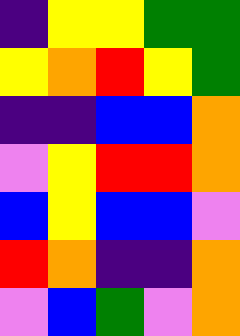[["indigo", "yellow", "yellow", "green", "green"], ["yellow", "orange", "red", "yellow", "green"], ["indigo", "indigo", "blue", "blue", "orange"], ["violet", "yellow", "red", "red", "orange"], ["blue", "yellow", "blue", "blue", "violet"], ["red", "orange", "indigo", "indigo", "orange"], ["violet", "blue", "green", "violet", "orange"]]